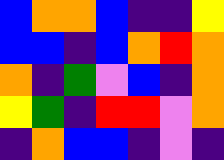[["blue", "orange", "orange", "blue", "indigo", "indigo", "yellow"], ["blue", "blue", "indigo", "blue", "orange", "red", "orange"], ["orange", "indigo", "green", "violet", "blue", "indigo", "orange"], ["yellow", "green", "indigo", "red", "red", "violet", "orange"], ["indigo", "orange", "blue", "blue", "indigo", "violet", "indigo"]]